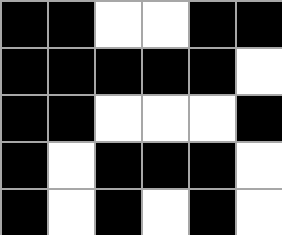[["black", "black", "white", "white", "black", "black"], ["black", "black", "black", "black", "black", "white"], ["black", "black", "white", "white", "white", "black"], ["black", "white", "black", "black", "black", "white"], ["black", "white", "black", "white", "black", "white"]]